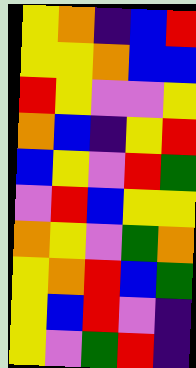[["yellow", "orange", "indigo", "blue", "red"], ["yellow", "yellow", "orange", "blue", "blue"], ["red", "yellow", "violet", "violet", "yellow"], ["orange", "blue", "indigo", "yellow", "red"], ["blue", "yellow", "violet", "red", "green"], ["violet", "red", "blue", "yellow", "yellow"], ["orange", "yellow", "violet", "green", "orange"], ["yellow", "orange", "red", "blue", "green"], ["yellow", "blue", "red", "violet", "indigo"], ["yellow", "violet", "green", "red", "indigo"]]